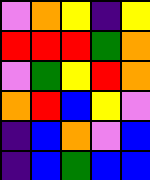[["violet", "orange", "yellow", "indigo", "yellow"], ["red", "red", "red", "green", "orange"], ["violet", "green", "yellow", "red", "orange"], ["orange", "red", "blue", "yellow", "violet"], ["indigo", "blue", "orange", "violet", "blue"], ["indigo", "blue", "green", "blue", "blue"]]